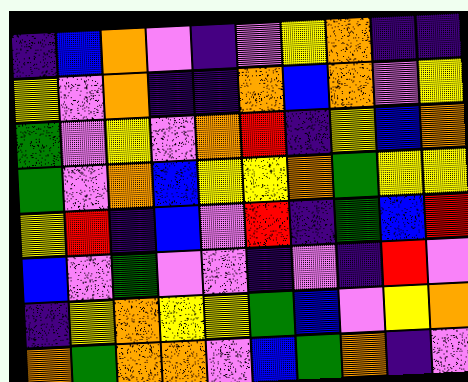[["indigo", "blue", "orange", "violet", "indigo", "violet", "yellow", "orange", "indigo", "indigo"], ["yellow", "violet", "orange", "indigo", "indigo", "orange", "blue", "orange", "violet", "yellow"], ["green", "violet", "yellow", "violet", "orange", "red", "indigo", "yellow", "blue", "orange"], ["green", "violet", "orange", "blue", "yellow", "yellow", "orange", "green", "yellow", "yellow"], ["yellow", "red", "indigo", "blue", "violet", "red", "indigo", "green", "blue", "red"], ["blue", "violet", "green", "violet", "violet", "indigo", "violet", "indigo", "red", "violet"], ["indigo", "yellow", "orange", "yellow", "yellow", "green", "blue", "violet", "yellow", "orange"], ["orange", "green", "orange", "orange", "violet", "blue", "green", "orange", "indigo", "violet"]]